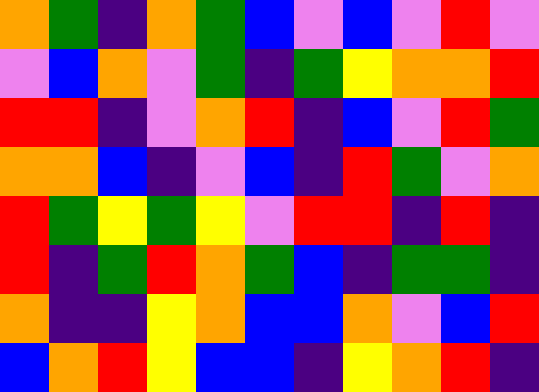[["orange", "green", "indigo", "orange", "green", "blue", "violet", "blue", "violet", "red", "violet"], ["violet", "blue", "orange", "violet", "green", "indigo", "green", "yellow", "orange", "orange", "red"], ["red", "red", "indigo", "violet", "orange", "red", "indigo", "blue", "violet", "red", "green"], ["orange", "orange", "blue", "indigo", "violet", "blue", "indigo", "red", "green", "violet", "orange"], ["red", "green", "yellow", "green", "yellow", "violet", "red", "red", "indigo", "red", "indigo"], ["red", "indigo", "green", "red", "orange", "green", "blue", "indigo", "green", "green", "indigo"], ["orange", "indigo", "indigo", "yellow", "orange", "blue", "blue", "orange", "violet", "blue", "red"], ["blue", "orange", "red", "yellow", "blue", "blue", "indigo", "yellow", "orange", "red", "indigo"]]